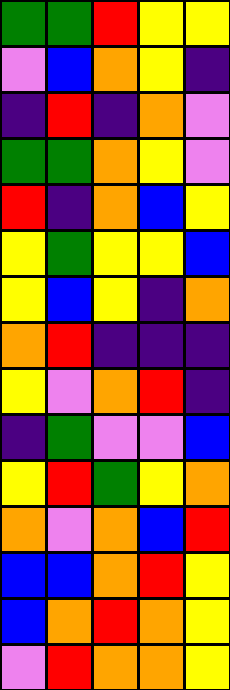[["green", "green", "red", "yellow", "yellow"], ["violet", "blue", "orange", "yellow", "indigo"], ["indigo", "red", "indigo", "orange", "violet"], ["green", "green", "orange", "yellow", "violet"], ["red", "indigo", "orange", "blue", "yellow"], ["yellow", "green", "yellow", "yellow", "blue"], ["yellow", "blue", "yellow", "indigo", "orange"], ["orange", "red", "indigo", "indigo", "indigo"], ["yellow", "violet", "orange", "red", "indigo"], ["indigo", "green", "violet", "violet", "blue"], ["yellow", "red", "green", "yellow", "orange"], ["orange", "violet", "orange", "blue", "red"], ["blue", "blue", "orange", "red", "yellow"], ["blue", "orange", "red", "orange", "yellow"], ["violet", "red", "orange", "orange", "yellow"]]